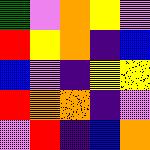[["green", "violet", "orange", "yellow", "violet"], ["red", "yellow", "orange", "indigo", "blue"], ["blue", "violet", "indigo", "yellow", "yellow"], ["red", "orange", "orange", "indigo", "violet"], ["violet", "red", "indigo", "blue", "orange"]]